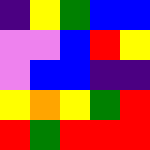[["indigo", "yellow", "green", "blue", "blue"], ["violet", "violet", "blue", "red", "yellow"], ["violet", "blue", "blue", "indigo", "indigo"], ["yellow", "orange", "yellow", "green", "red"], ["red", "green", "red", "red", "red"]]